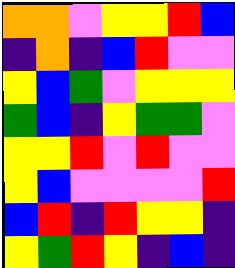[["orange", "orange", "violet", "yellow", "yellow", "red", "blue"], ["indigo", "orange", "indigo", "blue", "red", "violet", "violet"], ["yellow", "blue", "green", "violet", "yellow", "yellow", "yellow"], ["green", "blue", "indigo", "yellow", "green", "green", "violet"], ["yellow", "yellow", "red", "violet", "red", "violet", "violet"], ["yellow", "blue", "violet", "violet", "violet", "violet", "red"], ["blue", "red", "indigo", "red", "yellow", "yellow", "indigo"], ["yellow", "green", "red", "yellow", "indigo", "blue", "indigo"]]